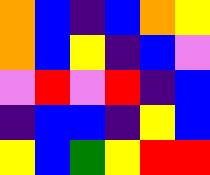[["orange", "blue", "indigo", "blue", "orange", "yellow"], ["orange", "blue", "yellow", "indigo", "blue", "violet"], ["violet", "red", "violet", "red", "indigo", "blue"], ["indigo", "blue", "blue", "indigo", "yellow", "blue"], ["yellow", "blue", "green", "yellow", "red", "red"]]